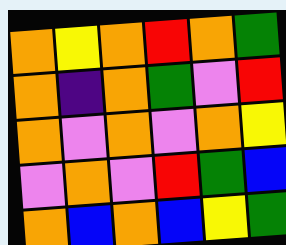[["orange", "yellow", "orange", "red", "orange", "green"], ["orange", "indigo", "orange", "green", "violet", "red"], ["orange", "violet", "orange", "violet", "orange", "yellow"], ["violet", "orange", "violet", "red", "green", "blue"], ["orange", "blue", "orange", "blue", "yellow", "green"]]